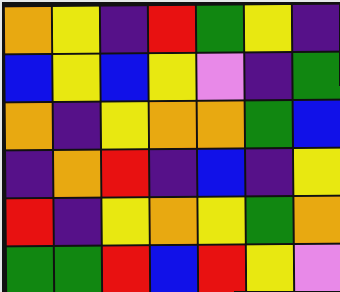[["orange", "yellow", "indigo", "red", "green", "yellow", "indigo"], ["blue", "yellow", "blue", "yellow", "violet", "indigo", "green"], ["orange", "indigo", "yellow", "orange", "orange", "green", "blue"], ["indigo", "orange", "red", "indigo", "blue", "indigo", "yellow"], ["red", "indigo", "yellow", "orange", "yellow", "green", "orange"], ["green", "green", "red", "blue", "red", "yellow", "violet"]]